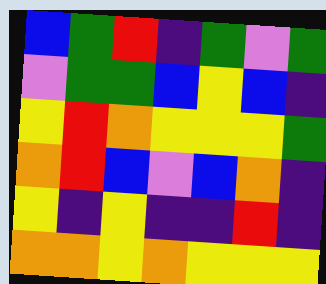[["blue", "green", "red", "indigo", "green", "violet", "green"], ["violet", "green", "green", "blue", "yellow", "blue", "indigo"], ["yellow", "red", "orange", "yellow", "yellow", "yellow", "green"], ["orange", "red", "blue", "violet", "blue", "orange", "indigo"], ["yellow", "indigo", "yellow", "indigo", "indigo", "red", "indigo"], ["orange", "orange", "yellow", "orange", "yellow", "yellow", "yellow"]]